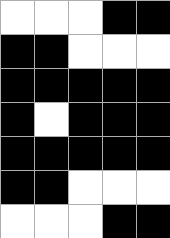[["white", "white", "white", "black", "black"], ["black", "black", "white", "white", "white"], ["black", "black", "black", "black", "black"], ["black", "white", "black", "black", "black"], ["black", "black", "black", "black", "black"], ["black", "black", "white", "white", "white"], ["white", "white", "white", "black", "black"]]